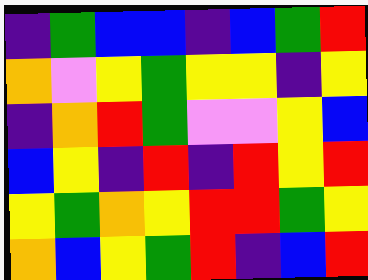[["indigo", "green", "blue", "blue", "indigo", "blue", "green", "red"], ["orange", "violet", "yellow", "green", "yellow", "yellow", "indigo", "yellow"], ["indigo", "orange", "red", "green", "violet", "violet", "yellow", "blue"], ["blue", "yellow", "indigo", "red", "indigo", "red", "yellow", "red"], ["yellow", "green", "orange", "yellow", "red", "red", "green", "yellow"], ["orange", "blue", "yellow", "green", "red", "indigo", "blue", "red"]]